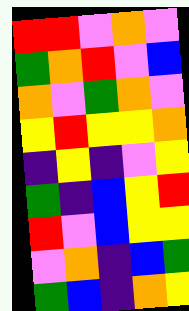[["red", "red", "violet", "orange", "violet"], ["green", "orange", "red", "violet", "blue"], ["orange", "violet", "green", "orange", "violet"], ["yellow", "red", "yellow", "yellow", "orange"], ["indigo", "yellow", "indigo", "violet", "yellow"], ["green", "indigo", "blue", "yellow", "red"], ["red", "violet", "blue", "yellow", "yellow"], ["violet", "orange", "indigo", "blue", "green"], ["green", "blue", "indigo", "orange", "yellow"]]